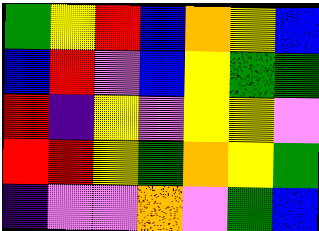[["green", "yellow", "red", "blue", "orange", "yellow", "blue"], ["blue", "red", "violet", "blue", "yellow", "green", "green"], ["red", "indigo", "yellow", "violet", "yellow", "yellow", "violet"], ["red", "red", "yellow", "green", "orange", "yellow", "green"], ["indigo", "violet", "violet", "orange", "violet", "green", "blue"]]